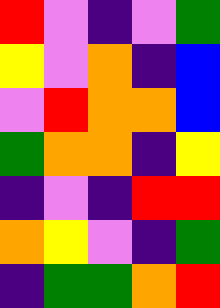[["red", "violet", "indigo", "violet", "green"], ["yellow", "violet", "orange", "indigo", "blue"], ["violet", "red", "orange", "orange", "blue"], ["green", "orange", "orange", "indigo", "yellow"], ["indigo", "violet", "indigo", "red", "red"], ["orange", "yellow", "violet", "indigo", "green"], ["indigo", "green", "green", "orange", "red"]]